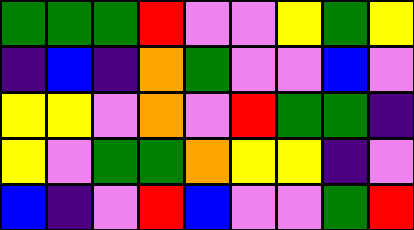[["green", "green", "green", "red", "violet", "violet", "yellow", "green", "yellow"], ["indigo", "blue", "indigo", "orange", "green", "violet", "violet", "blue", "violet"], ["yellow", "yellow", "violet", "orange", "violet", "red", "green", "green", "indigo"], ["yellow", "violet", "green", "green", "orange", "yellow", "yellow", "indigo", "violet"], ["blue", "indigo", "violet", "red", "blue", "violet", "violet", "green", "red"]]